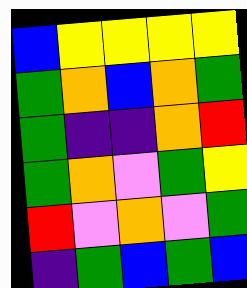[["blue", "yellow", "yellow", "yellow", "yellow"], ["green", "orange", "blue", "orange", "green"], ["green", "indigo", "indigo", "orange", "red"], ["green", "orange", "violet", "green", "yellow"], ["red", "violet", "orange", "violet", "green"], ["indigo", "green", "blue", "green", "blue"]]